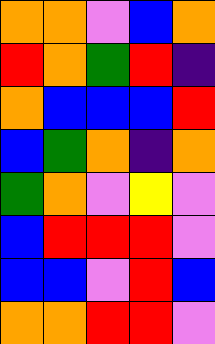[["orange", "orange", "violet", "blue", "orange"], ["red", "orange", "green", "red", "indigo"], ["orange", "blue", "blue", "blue", "red"], ["blue", "green", "orange", "indigo", "orange"], ["green", "orange", "violet", "yellow", "violet"], ["blue", "red", "red", "red", "violet"], ["blue", "blue", "violet", "red", "blue"], ["orange", "orange", "red", "red", "violet"]]